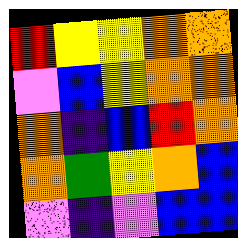[["red", "yellow", "yellow", "orange", "orange"], ["violet", "blue", "yellow", "orange", "orange"], ["orange", "indigo", "blue", "red", "orange"], ["orange", "green", "yellow", "orange", "blue"], ["violet", "indigo", "violet", "blue", "blue"]]